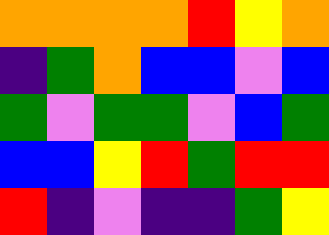[["orange", "orange", "orange", "orange", "red", "yellow", "orange"], ["indigo", "green", "orange", "blue", "blue", "violet", "blue"], ["green", "violet", "green", "green", "violet", "blue", "green"], ["blue", "blue", "yellow", "red", "green", "red", "red"], ["red", "indigo", "violet", "indigo", "indigo", "green", "yellow"]]